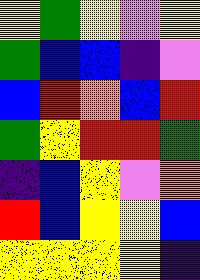[["yellow", "green", "yellow", "violet", "yellow"], ["green", "blue", "blue", "indigo", "violet"], ["blue", "red", "orange", "blue", "red"], ["green", "yellow", "red", "red", "green"], ["indigo", "blue", "yellow", "violet", "orange"], ["red", "blue", "yellow", "yellow", "blue"], ["yellow", "yellow", "yellow", "yellow", "indigo"]]